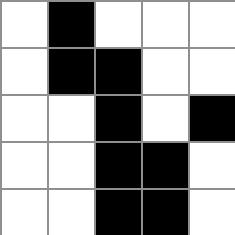[["white", "black", "white", "white", "white"], ["white", "black", "black", "white", "white"], ["white", "white", "black", "white", "black"], ["white", "white", "black", "black", "white"], ["white", "white", "black", "black", "white"]]